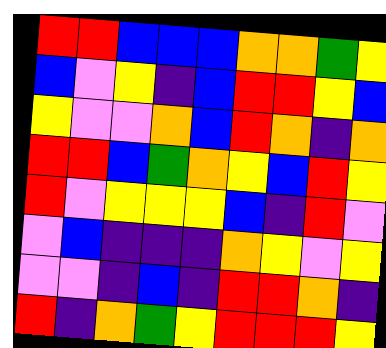[["red", "red", "blue", "blue", "blue", "orange", "orange", "green", "yellow"], ["blue", "violet", "yellow", "indigo", "blue", "red", "red", "yellow", "blue"], ["yellow", "violet", "violet", "orange", "blue", "red", "orange", "indigo", "orange"], ["red", "red", "blue", "green", "orange", "yellow", "blue", "red", "yellow"], ["red", "violet", "yellow", "yellow", "yellow", "blue", "indigo", "red", "violet"], ["violet", "blue", "indigo", "indigo", "indigo", "orange", "yellow", "violet", "yellow"], ["violet", "violet", "indigo", "blue", "indigo", "red", "red", "orange", "indigo"], ["red", "indigo", "orange", "green", "yellow", "red", "red", "red", "yellow"]]